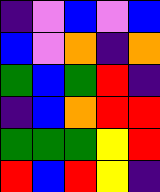[["indigo", "violet", "blue", "violet", "blue"], ["blue", "violet", "orange", "indigo", "orange"], ["green", "blue", "green", "red", "indigo"], ["indigo", "blue", "orange", "red", "red"], ["green", "green", "green", "yellow", "red"], ["red", "blue", "red", "yellow", "indigo"]]